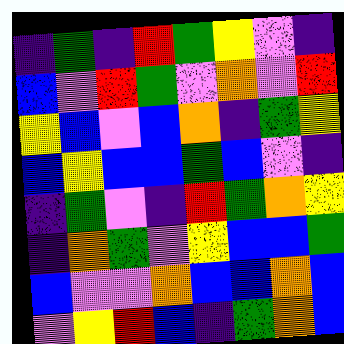[["indigo", "green", "indigo", "red", "green", "yellow", "violet", "indigo"], ["blue", "violet", "red", "green", "violet", "orange", "violet", "red"], ["yellow", "blue", "violet", "blue", "orange", "indigo", "green", "yellow"], ["blue", "yellow", "blue", "blue", "green", "blue", "violet", "indigo"], ["indigo", "green", "violet", "indigo", "red", "green", "orange", "yellow"], ["indigo", "orange", "green", "violet", "yellow", "blue", "blue", "green"], ["blue", "violet", "violet", "orange", "blue", "blue", "orange", "blue"], ["violet", "yellow", "red", "blue", "indigo", "green", "orange", "blue"]]